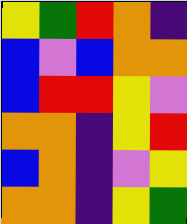[["yellow", "green", "red", "orange", "indigo"], ["blue", "violet", "blue", "orange", "orange"], ["blue", "red", "red", "yellow", "violet"], ["orange", "orange", "indigo", "yellow", "red"], ["blue", "orange", "indigo", "violet", "yellow"], ["orange", "orange", "indigo", "yellow", "green"]]